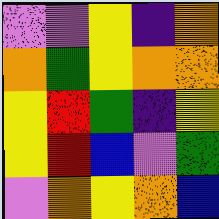[["violet", "violet", "yellow", "indigo", "orange"], ["orange", "green", "yellow", "orange", "orange"], ["yellow", "red", "green", "indigo", "yellow"], ["yellow", "red", "blue", "violet", "green"], ["violet", "orange", "yellow", "orange", "blue"]]